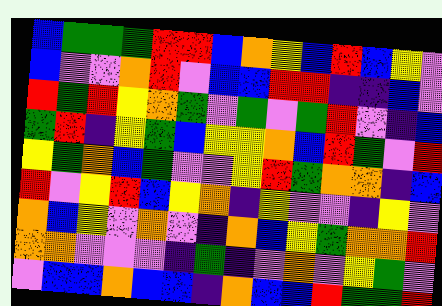[["blue", "green", "green", "green", "red", "red", "blue", "orange", "yellow", "blue", "red", "blue", "yellow", "violet"], ["blue", "violet", "violet", "orange", "red", "violet", "blue", "blue", "red", "red", "indigo", "indigo", "blue", "violet"], ["red", "green", "red", "yellow", "orange", "green", "violet", "green", "violet", "green", "red", "violet", "indigo", "blue"], ["green", "red", "indigo", "yellow", "green", "blue", "yellow", "yellow", "orange", "blue", "red", "green", "violet", "red"], ["yellow", "green", "orange", "blue", "green", "violet", "violet", "yellow", "red", "green", "orange", "orange", "indigo", "blue"], ["red", "violet", "yellow", "red", "blue", "yellow", "orange", "indigo", "yellow", "violet", "violet", "indigo", "yellow", "violet"], ["orange", "blue", "yellow", "violet", "orange", "violet", "indigo", "orange", "blue", "yellow", "green", "orange", "orange", "red"], ["orange", "orange", "violet", "violet", "violet", "indigo", "green", "indigo", "violet", "orange", "violet", "yellow", "green", "violet"], ["violet", "blue", "blue", "orange", "blue", "blue", "indigo", "orange", "blue", "blue", "red", "green", "green", "red"]]